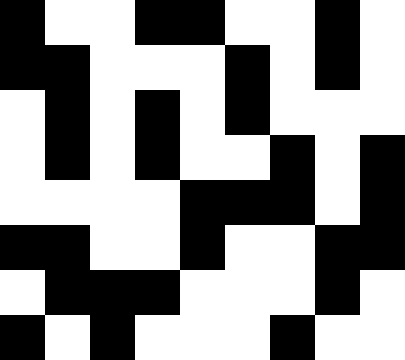[["black", "white", "white", "black", "black", "white", "white", "black", "white"], ["black", "black", "white", "white", "white", "black", "white", "black", "white"], ["white", "black", "white", "black", "white", "black", "white", "white", "white"], ["white", "black", "white", "black", "white", "white", "black", "white", "black"], ["white", "white", "white", "white", "black", "black", "black", "white", "black"], ["black", "black", "white", "white", "black", "white", "white", "black", "black"], ["white", "black", "black", "black", "white", "white", "white", "black", "white"], ["black", "white", "black", "white", "white", "white", "black", "white", "white"]]